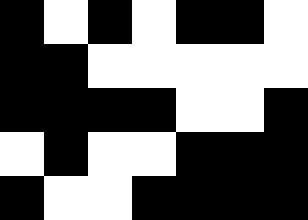[["black", "white", "black", "white", "black", "black", "white"], ["black", "black", "white", "white", "white", "white", "white"], ["black", "black", "black", "black", "white", "white", "black"], ["white", "black", "white", "white", "black", "black", "black"], ["black", "white", "white", "black", "black", "black", "black"]]